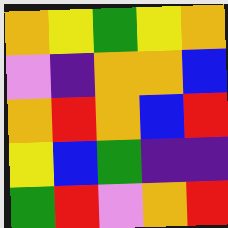[["orange", "yellow", "green", "yellow", "orange"], ["violet", "indigo", "orange", "orange", "blue"], ["orange", "red", "orange", "blue", "red"], ["yellow", "blue", "green", "indigo", "indigo"], ["green", "red", "violet", "orange", "red"]]